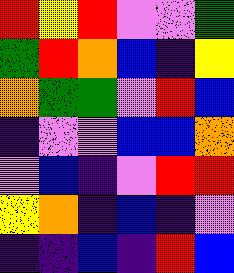[["red", "yellow", "red", "violet", "violet", "green"], ["green", "red", "orange", "blue", "indigo", "yellow"], ["orange", "green", "green", "violet", "red", "blue"], ["indigo", "violet", "violet", "blue", "blue", "orange"], ["violet", "blue", "indigo", "violet", "red", "red"], ["yellow", "orange", "indigo", "blue", "indigo", "violet"], ["indigo", "indigo", "blue", "indigo", "red", "blue"]]